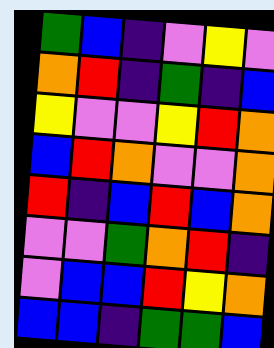[["green", "blue", "indigo", "violet", "yellow", "violet"], ["orange", "red", "indigo", "green", "indigo", "blue"], ["yellow", "violet", "violet", "yellow", "red", "orange"], ["blue", "red", "orange", "violet", "violet", "orange"], ["red", "indigo", "blue", "red", "blue", "orange"], ["violet", "violet", "green", "orange", "red", "indigo"], ["violet", "blue", "blue", "red", "yellow", "orange"], ["blue", "blue", "indigo", "green", "green", "blue"]]